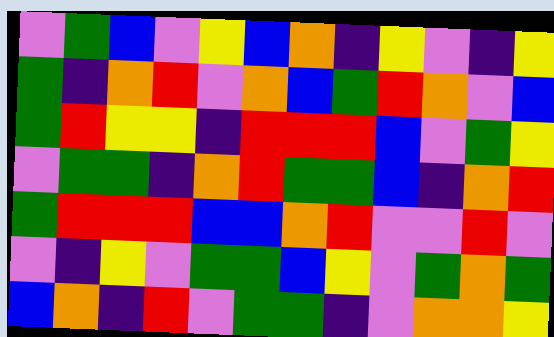[["violet", "green", "blue", "violet", "yellow", "blue", "orange", "indigo", "yellow", "violet", "indigo", "yellow"], ["green", "indigo", "orange", "red", "violet", "orange", "blue", "green", "red", "orange", "violet", "blue"], ["green", "red", "yellow", "yellow", "indigo", "red", "red", "red", "blue", "violet", "green", "yellow"], ["violet", "green", "green", "indigo", "orange", "red", "green", "green", "blue", "indigo", "orange", "red"], ["green", "red", "red", "red", "blue", "blue", "orange", "red", "violet", "violet", "red", "violet"], ["violet", "indigo", "yellow", "violet", "green", "green", "blue", "yellow", "violet", "green", "orange", "green"], ["blue", "orange", "indigo", "red", "violet", "green", "green", "indigo", "violet", "orange", "orange", "yellow"]]